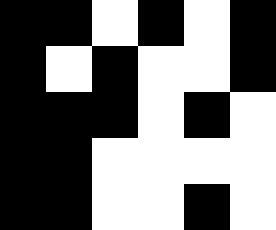[["black", "black", "white", "black", "white", "black"], ["black", "white", "black", "white", "white", "black"], ["black", "black", "black", "white", "black", "white"], ["black", "black", "white", "white", "white", "white"], ["black", "black", "white", "white", "black", "white"]]